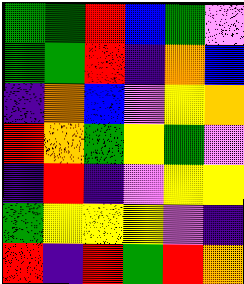[["green", "green", "red", "blue", "green", "violet"], ["green", "green", "red", "indigo", "orange", "blue"], ["indigo", "orange", "blue", "violet", "yellow", "orange"], ["red", "orange", "green", "yellow", "green", "violet"], ["indigo", "red", "indigo", "violet", "yellow", "yellow"], ["green", "yellow", "yellow", "yellow", "violet", "indigo"], ["red", "indigo", "red", "green", "red", "orange"]]